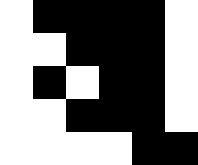[["white", "black", "black", "black", "black", "white"], ["white", "white", "black", "black", "black", "white"], ["white", "black", "white", "black", "black", "white"], ["white", "white", "black", "black", "black", "white"], ["white", "white", "white", "white", "black", "black"]]